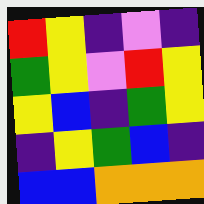[["red", "yellow", "indigo", "violet", "indigo"], ["green", "yellow", "violet", "red", "yellow"], ["yellow", "blue", "indigo", "green", "yellow"], ["indigo", "yellow", "green", "blue", "indigo"], ["blue", "blue", "orange", "orange", "orange"]]